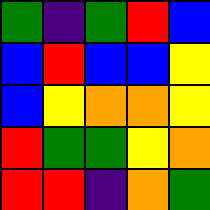[["green", "indigo", "green", "red", "blue"], ["blue", "red", "blue", "blue", "yellow"], ["blue", "yellow", "orange", "orange", "yellow"], ["red", "green", "green", "yellow", "orange"], ["red", "red", "indigo", "orange", "green"]]